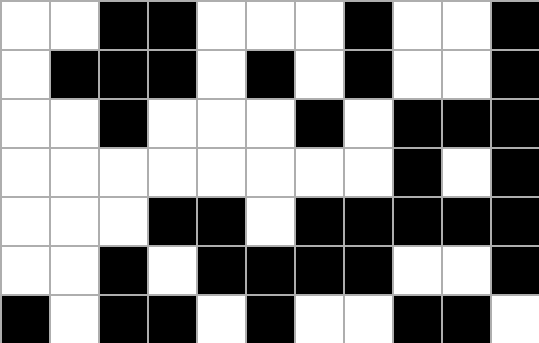[["white", "white", "black", "black", "white", "white", "white", "black", "white", "white", "black"], ["white", "black", "black", "black", "white", "black", "white", "black", "white", "white", "black"], ["white", "white", "black", "white", "white", "white", "black", "white", "black", "black", "black"], ["white", "white", "white", "white", "white", "white", "white", "white", "black", "white", "black"], ["white", "white", "white", "black", "black", "white", "black", "black", "black", "black", "black"], ["white", "white", "black", "white", "black", "black", "black", "black", "white", "white", "black"], ["black", "white", "black", "black", "white", "black", "white", "white", "black", "black", "white"]]